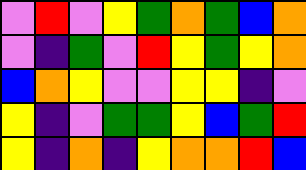[["violet", "red", "violet", "yellow", "green", "orange", "green", "blue", "orange"], ["violet", "indigo", "green", "violet", "red", "yellow", "green", "yellow", "orange"], ["blue", "orange", "yellow", "violet", "violet", "yellow", "yellow", "indigo", "violet"], ["yellow", "indigo", "violet", "green", "green", "yellow", "blue", "green", "red"], ["yellow", "indigo", "orange", "indigo", "yellow", "orange", "orange", "red", "blue"]]